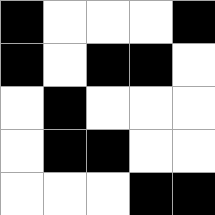[["black", "white", "white", "white", "black"], ["black", "white", "black", "black", "white"], ["white", "black", "white", "white", "white"], ["white", "black", "black", "white", "white"], ["white", "white", "white", "black", "black"]]